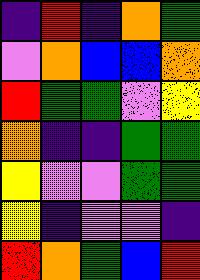[["indigo", "red", "indigo", "orange", "green"], ["violet", "orange", "blue", "blue", "orange"], ["red", "green", "green", "violet", "yellow"], ["orange", "indigo", "indigo", "green", "green"], ["yellow", "violet", "violet", "green", "green"], ["yellow", "indigo", "violet", "violet", "indigo"], ["red", "orange", "green", "blue", "red"]]